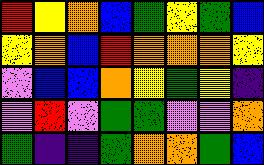[["red", "yellow", "orange", "blue", "green", "yellow", "green", "blue"], ["yellow", "orange", "blue", "red", "orange", "orange", "orange", "yellow"], ["violet", "blue", "blue", "orange", "yellow", "green", "yellow", "indigo"], ["violet", "red", "violet", "green", "green", "violet", "violet", "orange"], ["green", "indigo", "indigo", "green", "orange", "orange", "green", "blue"]]